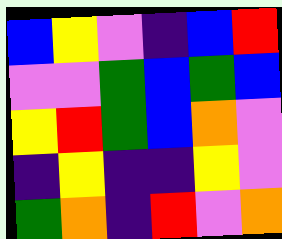[["blue", "yellow", "violet", "indigo", "blue", "red"], ["violet", "violet", "green", "blue", "green", "blue"], ["yellow", "red", "green", "blue", "orange", "violet"], ["indigo", "yellow", "indigo", "indigo", "yellow", "violet"], ["green", "orange", "indigo", "red", "violet", "orange"]]